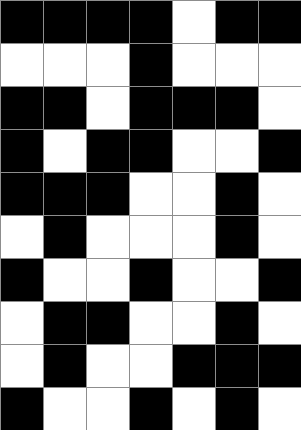[["black", "black", "black", "black", "white", "black", "black"], ["white", "white", "white", "black", "white", "white", "white"], ["black", "black", "white", "black", "black", "black", "white"], ["black", "white", "black", "black", "white", "white", "black"], ["black", "black", "black", "white", "white", "black", "white"], ["white", "black", "white", "white", "white", "black", "white"], ["black", "white", "white", "black", "white", "white", "black"], ["white", "black", "black", "white", "white", "black", "white"], ["white", "black", "white", "white", "black", "black", "black"], ["black", "white", "white", "black", "white", "black", "white"]]